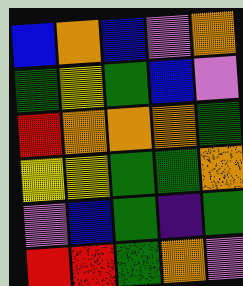[["blue", "orange", "blue", "violet", "orange"], ["green", "yellow", "green", "blue", "violet"], ["red", "orange", "orange", "orange", "green"], ["yellow", "yellow", "green", "green", "orange"], ["violet", "blue", "green", "indigo", "green"], ["red", "red", "green", "orange", "violet"]]